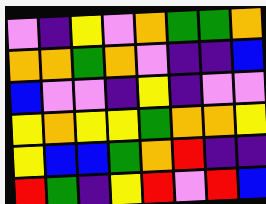[["violet", "indigo", "yellow", "violet", "orange", "green", "green", "orange"], ["orange", "orange", "green", "orange", "violet", "indigo", "indigo", "blue"], ["blue", "violet", "violet", "indigo", "yellow", "indigo", "violet", "violet"], ["yellow", "orange", "yellow", "yellow", "green", "orange", "orange", "yellow"], ["yellow", "blue", "blue", "green", "orange", "red", "indigo", "indigo"], ["red", "green", "indigo", "yellow", "red", "violet", "red", "blue"]]